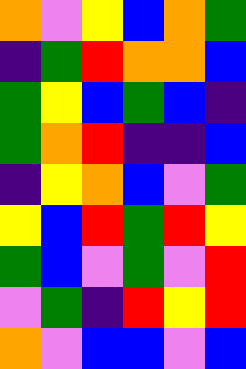[["orange", "violet", "yellow", "blue", "orange", "green"], ["indigo", "green", "red", "orange", "orange", "blue"], ["green", "yellow", "blue", "green", "blue", "indigo"], ["green", "orange", "red", "indigo", "indigo", "blue"], ["indigo", "yellow", "orange", "blue", "violet", "green"], ["yellow", "blue", "red", "green", "red", "yellow"], ["green", "blue", "violet", "green", "violet", "red"], ["violet", "green", "indigo", "red", "yellow", "red"], ["orange", "violet", "blue", "blue", "violet", "blue"]]